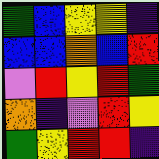[["green", "blue", "yellow", "yellow", "indigo"], ["blue", "blue", "orange", "blue", "red"], ["violet", "red", "yellow", "red", "green"], ["orange", "indigo", "violet", "red", "yellow"], ["green", "yellow", "red", "red", "indigo"]]